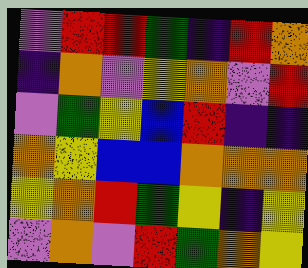[["violet", "red", "red", "green", "indigo", "red", "orange"], ["indigo", "orange", "violet", "yellow", "orange", "violet", "red"], ["violet", "green", "yellow", "blue", "red", "indigo", "indigo"], ["orange", "yellow", "blue", "blue", "orange", "orange", "orange"], ["yellow", "orange", "red", "green", "yellow", "indigo", "yellow"], ["violet", "orange", "violet", "red", "green", "orange", "yellow"]]